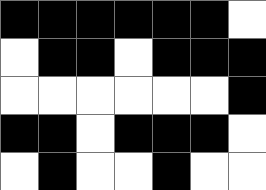[["black", "black", "black", "black", "black", "black", "white"], ["white", "black", "black", "white", "black", "black", "black"], ["white", "white", "white", "white", "white", "white", "black"], ["black", "black", "white", "black", "black", "black", "white"], ["white", "black", "white", "white", "black", "white", "white"]]